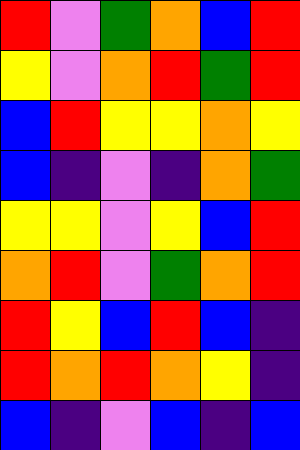[["red", "violet", "green", "orange", "blue", "red"], ["yellow", "violet", "orange", "red", "green", "red"], ["blue", "red", "yellow", "yellow", "orange", "yellow"], ["blue", "indigo", "violet", "indigo", "orange", "green"], ["yellow", "yellow", "violet", "yellow", "blue", "red"], ["orange", "red", "violet", "green", "orange", "red"], ["red", "yellow", "blue", "red", "blue", "indigo"], ["red", "orange", "red", "orange", "yellow", "indigo"], ["blue", "indigo", "violet", "blue", "indigo", "blue"]]